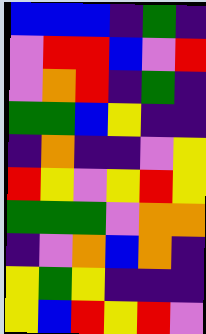[["blue", "blue", "blue", "indigo", "green", "indigo"], ["violet", "red", "red", "blue", "violet", "red"], ["violet", "orange", "red", "indigo", "green", "indigo"], ["green", "green", "blue", "yellow", "indigo", "indigo"], ["indigo", "orange", "indigo", "indigo", "violet", "yellow"], ["red", "yellow", "violet", "yellow", "red", "yellow"], ["green", "green", "green", "violet", "orange", "orange"], ["indigo", "violet", "orange", "blue", "orange", "indigo"], ["yellow", "green", "yellow", "indigo", "indigo", "indigo"], ["yellow", "blue", "red", "yellow", "red", "violet"]]